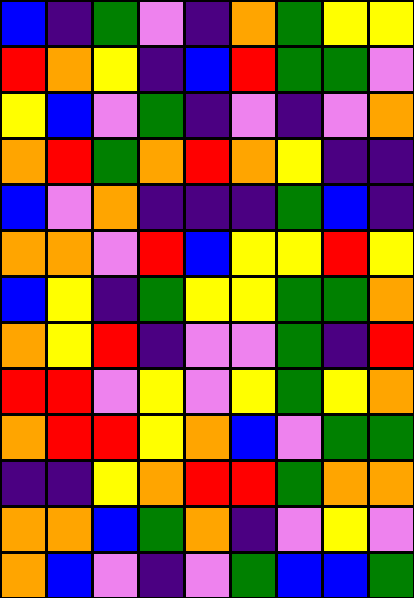[["blue", "indigo", "green", "violet", "indigo", "orange", "green", "yellow", "yellow"], ["red", "orange", "yellow", "indigo", "blue", "red", "green", "green", "violet"], ["yellow", "blue", "violet", "green", "indigo", "violet", "indigo", "violet", "orange"], ["orange", "red", "green", "orange", "red", "orange", "yellow", "indigo", "indigo"], ["blue", "violet", "orange", "indigo", "indigo", "indigo", "green", "blue", "indigo"], ["orange", "orange", "violet", "red", "blue", "yellow", "yellow", "red", "yellow"], ["blue", "yellow", "indigo", "green", "yellow", "yellow", "green", "green", "orange"], ["orange", "yellow", "red", "indigo", "violet", "violet", "green", "indigo", "red"], ["red", "red", "violet", "yellow", "violet", "yellow", "green", "yellow", "orange"], ["orange", "red", "red", "yellow", "orange", "blue", "violet", "green", "green"], ["indigo", "indigo", "yellow", "orange", "red", "red", "green", "orange", "orange"], ["orange", "orange", "blue", "green", "orange", "indigo", "violet", "yellow", "violet"], ["orange", "blue", "violet", "indigo", "violet", "green", "blue", "blue", "green"]]